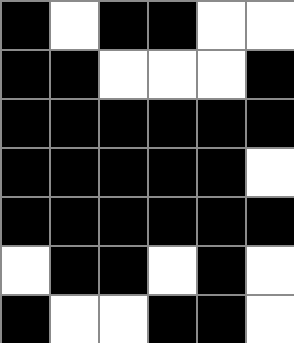[["black", "white", "black", "black", "white", "white"], ["black", "black", "white", "white", "white", "black"], ["black", "black", "black", "black", "black", "black"], ["black", "black", "black", "black", "black", "white"], ["black", "black", "black", "black", "black", "black"], ["white", "black", "black", "white", "black", "white"], ["black", "white", "white", "black", "black", "white"]]